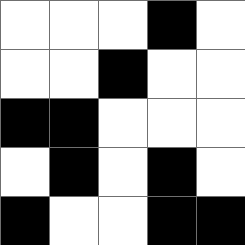[["white", "white", "white", "black", "white"], ["white", "white", "black", "white", "white"], ["black", "black", "white", "white", "white"], ["white", "black", "white", "black", "white"], ["black", "white", "white", "black", "black"]]